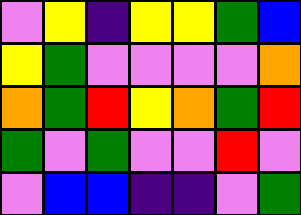[["violet", "yellow", "indigo", "yellow", "yellow", "green", "blue"], ["yellow", "green", "violet", "violet", "violet", "violet", "orange"], ["orange", "green", "red", "yellow", "orange", "green", "red"], ["green", "violet", "green", "violet", "violet", "red", "violet"], ["violet", "blue", "blue", "indigo", "indigo", "violet", "green"]]